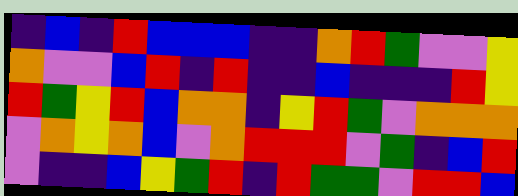[["indigo", "blue", "indigo", "red", "blue", "blue", "blue", "indigo", "indigo", "orange", "red", "green", "violet", "violet", "yellow"], ["orange", "violet", "violet", "blue", "red", "indigo", "red", "indigo", "indigo", "blue", "indigo", "indigo", "indigo", "red", "yellow"], ["red", "green", "yellow", "red", "blue", "orange", "orange", "indigo", "yellow", "red", "green", "violet", "orange", "orange", "orange"], ["violet", "orange", "yellow", "orange", "blue", "violet", "orange", "red", "red", "red", "violet", "green", "indigo", "blue", "red"], ["violet", "indigo", "indigo", "blue", "yellow", "green", "red", "indigo", "red", "green", "green", "violet", "red", "red", "blue"]]